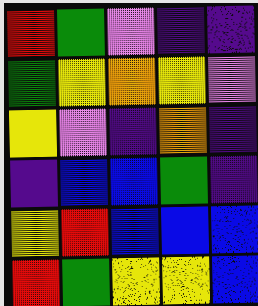[["red", "green", "violet", "indigo", "indigo"], ["green", "yellow", "orange", "yellow", "violet"], ["yellow", "violet", "indigo", "orange", "indigo"], ["indigo", "blue", "blue", "green", "indigo"], ["yellow", "red", "blue", "blue", "blue"], ["red", "green", "yellow", "yellow", "blue"]]